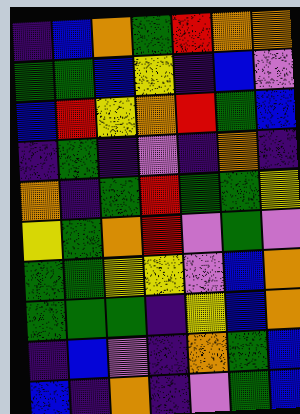[["indigo", "blue", "orange", "green", "red", "orange", "orange"], ["green", "green", "blue", "yellow", "indigo", "blue", "violet"], ["blue", "red", "yellow", "orange", "red", "green", "blue"], ["indigo", "green", "indigo", "violet", "indigo", "orange", "indigo"], ["orange", "indigo", "green", "red", "green", "green", "yellow"], ["yellow", "green", "orange", "red", "violet", "green", "violet"], ["green", "green", "yellow", "yellow", "violet", "blue", "orange"], ["green", "green", "green", "indigo", "yellow", "blue", "orange"], ["indigo", "blue", "violet", "indigo", "orange", "green", "blue"], ["blue", "indigo", "orange", "indigo", "violet", "green", "blue"]]